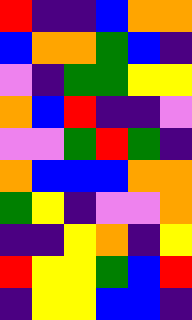[["red", "indigo", "indigo", "blue", "orange", "orange"], ["blue", "orange", "orange", "green", "blue", "indigo"], ["violet", "indigo", "green", "green", "yellow", "yellow"], ["orange", "blue", "red", "indigo", "indigo", "violet"], ["violet", "violet", "green", "red", "green", "indigo"], ["orange", "blue", "blue", "blue", "orange", "orange"], ["green", "yellow", "indigo", "violet", "violet", "orange"], ["indigo", "indigo", "yellow", "orange", "indigo", "yellow"], ["red", "yellow", "yellow", "green", "blue", "red"], ["indigo", "yellow", "yellow", "blue", "blue", "indigo"]]